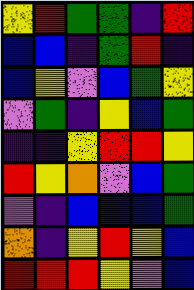[["yellow", "red", "green", "green", "indigo", "red"], ["blue", "blue", "indigo", "green", "red", "indigo"], ["blue", "yellow", "violet", "blue", "green", "yellow"], ["violet", "green", "indigo", "yellow", "blue", "green"], ["indigo", "indigo", "yellow", "red", "red", "yellow"], ["red", "yellow", "orange", "violet", "blue", "green"], ["violet", "indigo", "blue", "blue", "blue", "green"], ["orange", "indigo", "yellow", "red", "yellow", "blue"], ["red", "red", "red", "yellow", "violet", "blue"]]